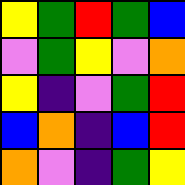[["yellow", "green", "red", "green", "blue"], ["violet", "green", "yellow", "violet", "orange"], ["yellow", "indigo", "violet", "green", "red"], ["blue", "orange", "indigo", "blue", "red"], ["orange", "violet", "indigo", "green", "yellow"]]